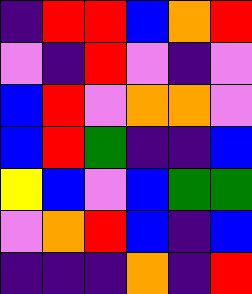[["indigo", "red", "red", "blue", "orange", "red"], ["violet", "indigo", "red", "violet", "indigo", "violet"], ["blue", "red", "violet", "orange", "orange", "violet"], ["blue", "red", "green", "indigo", "indigo", "blue"], ["yellow", "blue", "violet", "blue", "green", "green"], ["violet", "orange", "red", "blue", "indigo", "blue"], ["indigo", "indigo", "indigo", "orange", "indigo", "red"]]